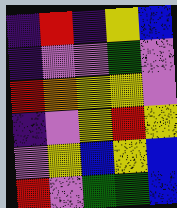[["indigo", "red", "indigo", "yellow", "blue"], ["indigo", "violet", "violet", "green", "violet"], ["red", "orange", "yellow", "yellow", "violet"], ["indigo", "violet", "yellow", "red", "yellow"], ["violet", "yellow", "blue", "yellow", "blue"], ["red", "violet", "green", "green", "blue"]]